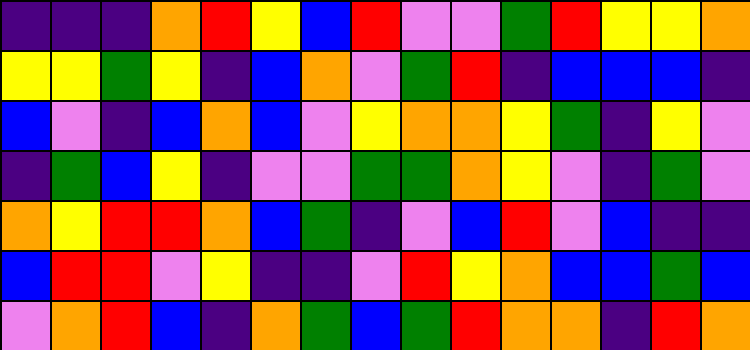[["indigo", "indigo", "indigo", "orange", "red", "yellow", "blue", "red", "violet", "violet", "green", "red", "yellow", "yellow", "orange"], ["yellow", "yellow", "green", "yellow", "indigo", "blue", "orange", "violet", "green", "red", "indigo", "blue", "blue", "blue", "indigo"], ["blue", "violet", "indigo", "blue", "orange", "blue", "violet", "yellow", "orange", "orange", "yellow", "green", "indigo", "yellow", "violet"], ["indigo", "green", "blue", "yellow", "indigo", "violet", "violet", "green", "green", "orange", "yellow", "violet", "indigo", "green", "violet"], ["orange", "yellow", "red", "red", "orange", "blue", "green", "indigo", "violet", "blue", "red", "violet", "blue", "indigo", "indigo"], ["blue", "red", "red", "violet", "yellow", "indigo", "indigo", "violet", "red", "yellow", "orange", "blue", "blue", "green", "blue"], ["violet", "orange", "red", "blue", "indigo", "orange", "green", "blue", "green", "red", "orange", "orange", "indigo", "red", "orange"]]